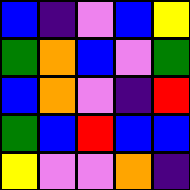[["blue", "indigo", "violet", "blue", "yellow"], ["green", "orange", "blue", "violet", "green"], ["blue", "orange", "violet", "indigo", "red"], ["green", "blue", "red", "blue", "blue"], ["yellow", "violet", "violet", "orange", "indigo"]]